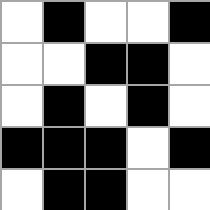[["white", "black", "white", "white", "black"], ["white", "white", "black", "black", "white"], ["white", "black", "white", "black", "white"], ["black", "black", "black", "white", "black"], ["white", "black", "black", "white", "white"]]